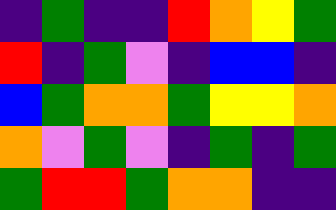[["indigo", "green", "indigo", "indigo", "red", "orange", "yellow", "green"], ["red", "indigo", "green", "violet", "indigo", "blue", "blue", "indigo"], ["blue", "green", "orange", "orange", "green", "yellow", "yellow", "orange"], ["orange", "violet", "green", "violet", "indigo", "green", "indigo", "green"], ["green", "red", "red", "green", "orange", "orange", "indigo", "indigo"]]